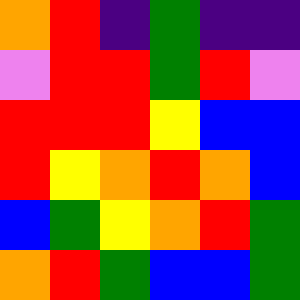[["orange", "red", "indigo", "green", "indigo", "indigo"], ["violet", "red", "red", "green", "red", "violet"], ["red", "red", "red", "yellow", "blue", "blue"], ["red", "yellow", "orange", "red", "orange", "blue"], ["blue", "green", "yellow", "orange", "red", "green"], ["orange", "red", "green", "blue", "blue", "green"]]